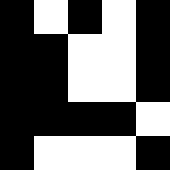[["black", "white", "black", "white", "black"], ["black", "black", "white", "white", "black"], ["black", "black", "white", "white", "black"], ["black", "black", "black", "black", "white"], ["black", "white", "white", "white", "black"]]